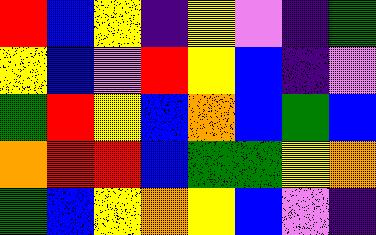[["red", "blue", "yellow", "indigo", "yellow", "violet", "indigo", "green"], ["yellow", "blue", "violet", "red", "yellow", "blue", "indigo", "violet"], ["green", "red", "yellow", "blue", "orange", "blue", "green", "blue"], ["orange", "red", "red", "blue", "green", "green", "yellow", "orange"], ["green", "blue", "yellow", "orange", "yellow", "blue", "violet", "indigo"]]